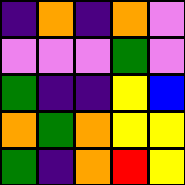[["indigo", "orange", "indigo", "orange", "violet"], ["violet", "violet", "violet", "green", "violet"], ["green", "indigo", "indigo", "yellow", "blue"], ["orange", "green", "orange", "yellow", "yellow"], ["green", "indigo", "orange", "red", "yellow"]]